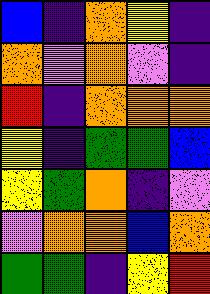[["blue", "indigo", "orange", "yellow", "indigo"], ["orange", "violet", "orange", "violet", "indigo"], ["red", "indigo", "orange", "orange", "orange"], ["yellow", "indigo", "green", "green", "blue"], ["yellow", "green", "orange", "indigo", "violet"], ["violet", "orange", "orange", "blue", "orange"], ["green", "green", "indigo", "yellow", "red"]]